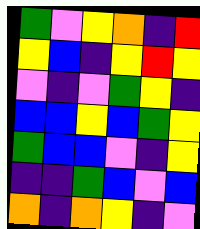[["green", "violet", "yellow", "orange", "indigo", "red"], ["yellow", "blue", "indigo", "yellow", "red", "yellow"], ["violet", "indigo", "violet", "green", "yellow", "indigo"], ["blue", "blue", "yellow", "blue", "green", "yellow"], ["green", "blue", "blue", "violet", "indigo", "yellow"], ["indigo", "indigo", "green", "blue", "violet", "blue"], ["orange", "indigo", "orange", "yellow", "indigo", "violet"]]